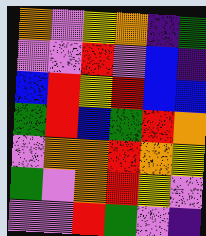[["orange", "violet", "yellow", "orange", "indigo", "green"], ["violet", "violet", "red", "violet", "blue", "indigo"], ["blue", "red", "yellow", "red", "blue", "blue"], ["green", "red", "blue", "green", "red", "orange"], ["violet", "orange", "orange", "red", "orange", "yellow"], ["green", "violet", "orange", "red", "yellow", "violet"], ["violet", "violet", "red", "green", "violet", "indigo"]]